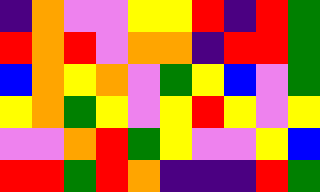[["indigo", "orange", "violet", "violet", "yellow", "yellow", "red", "indigo", "red", "green"], ["red", "orange", "red", "violet", "orange", "orange", "indigo", "red", "red", "green"], ["blue", "orange", "yellow", "orange", "violet", "green", "yellow", "blue", "violet", "green"], ["yellow", "orange", "green", "yellow", "violet", "yellow", "red", "yellow", "violet", "yellow"], ["violet", "violet", "orange", "red", "green", "yellow", "violet", "violet", "yellow", "blue"], ["red", "red", "green", "red", "orange", "indigo", "indigo", "indigo", "red", "green"]]